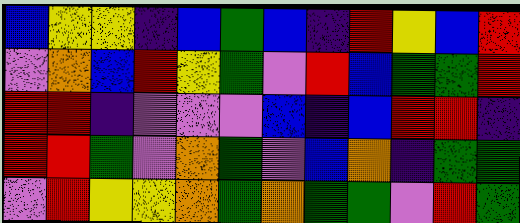[["blue", "yellow", "yellow", "indigo", "blue", "green", "blue", "indigo", "red", "yellow", "blue", "red"], ["violet", "orange", "blue", "red", "yellow", "green", "violet", "red", "blue", "green", "green", "red"], ["red", "red", "indigo", "violet", "violet", "violet", "blue", "indigo", "blue", "red", "red", "indigo"], ["red", "red", "green", "violet", "orange", "green", "violet", "blue", "orange", "indigo", "green", "green"], ["violet", "red", "yellow", "yellow", "orange", "green", "orange", "green", "green", "violet", "red", "green"]]